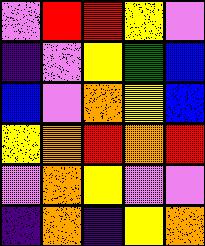[["violet", "red", "red", "yellow", "violet"], ["indigo", "violet", "yellow", "green", "blue"], ["blue", "violet", "orange", "yellow", "blue"], ["yellow", "orange", "red", "orange", "red"], ["violet", "orange", "yellow", "violet", "violet"], ["indigo", "orange", "indigo", "yellow", "orange"]]